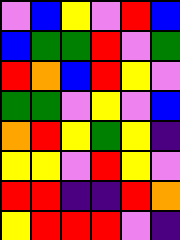[["violet", "blue", "yellow", "violet", "red", "blue"], ["blue", "green", "green", "red", "violet", "green"], ["red", "orange", "blue", "red", "yellow", "violet"], ["green", "green", "violet", "yellow", "violet", "blue"], ["orange", "red", "yellow", "green", "yellow", "indigo"], ["yellow", "yellow", "violet", "red", "yellow", "violet"], ["red", "red", "indigo", "indigo", "red", "orange"], ["yellow", "red", "red", "red", "violet", "indigo"]]